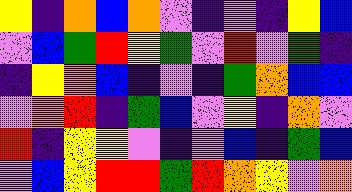[["yellow", "indigo", "orange", "blue", "orange", "violet", "indigo", "violet", "indigo", "yellow", "blue"], ["violet", "blue", "green", "red", "yellow", "green", "violet", "red", "violet", "green", "indigo"], ["indigo", "yellow", "orange", "blue", "indigo", "violet", "indigo", "green", "orange", "blue", "blue"], ["violet", "orange", "red", "indigo", "green", "blue", "violet", "yellow", "indigo", "orange", "violet"], ["red", "indigo", "yellow", "yellow", "violet", "indigo", "violet", "blue", "indigo", "green", "blue"], ["violet", "blue", "yellow", "red", "red", "green", "red", "orange", "yellow", "violet", "orange"]]